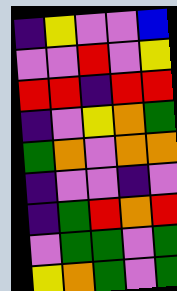[["indigo", "yellow", "violet", "violet", "blue"], ["violet", "violet", "red", "violet", "yellow"], ["red", "red", "indigo", "red", "red"], ["indigo", "violet", "yellow", "orange", "green"], ["green", "orange", "violet", "orange", "orange"], ["indigo", "violet", "violet", "indigo", "violet"], ["indigo", "green", "red", "orange", "red"], ["violet", "green", "green", "violet", "green"], ["yellow", "orange", "green", "violet", "green"]]